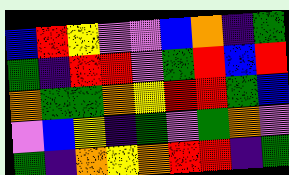[["blue", "red", "yellow", "violet", "violet", "blue", "orange", "indigo", "green"], ["green", "indigo", "red", "red", "violet", "green", "red", "blue", "red"], ["orange", "green", "green", "orange", "yellow", "red", "red", "green", "blue"], ["violet", "blue", "yellow", "indigo", "green", "violet", "green", "orange", "violet"], ["green", "indigo", "orange", "yellow", "orange", "red", "red", "indigo", "green"]]